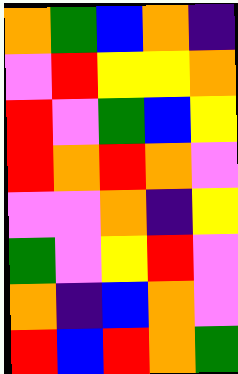[["orange", "green", "blue", "orange", "indigo"], ["violet", "red", "yellow", "yellow", "orange"], ["red", "violet", "green", "blue", "yellow"], ["red", "orange", "red", "orange", "violet"], ["violet", "violet", "orange", "indigo", "yellow"], ["green", "violet", "yellow", "red", "violet"], ["orange", "indigo", "blue", "orange", "violet"], ["red", "blue", "red", "orange", "green"]]